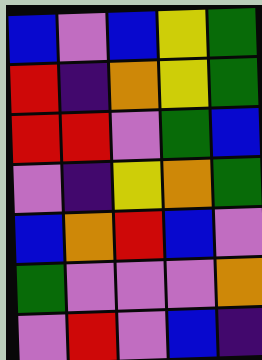[["blue", "violet", "blue", "yellow", "green"], ["red", "indigo", "orange", "yellow", "green"], ["red", "red", "violet", "green", "blue"], ["violet", "indigo", "yellow", "orange", "green"], ["blue", "orange", "red", "blue", "violet"], ["green", "violet", "violet", "violet", "orange"], ["violet", "red", "violet", "blue", "indigo"]]